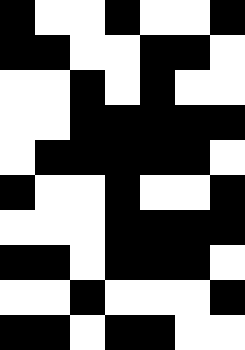[["black", "white", "white", "black", "white", "white", "black"], ["black", "black", "white", "white", "black", "black", "white"], ["white", "white", "black", "white", "black", "white", "white"], ["white", "white", "black", "black", "black", "black", "black"], ["white", "black", "black", "black", "black", "black", "white"], ["black", "white", "white", "black", "white", "white", "black"], ["white", "white", "white", "black", "black", "black", "black"], ["black", "black", "white", "black", "black", "black", "white"], ["white", "white", "black", "white", "white", "white", "black"], ["black", "black", "white", "black", "black", "white", "white"]]